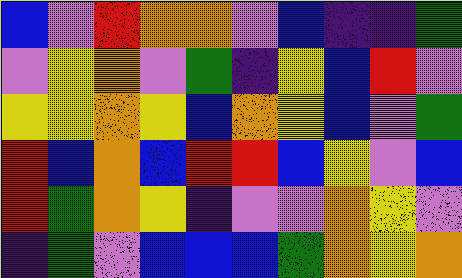[["blue", "violet", "red", "orange", "orange", "violet", "blue", "indigo", "indigo", "green"], ["violet", "yellow", "orange", "violet", "green", "indigo", "yellow", "blue", "red", "violet"], ["yellow", "yellow", "orange", "yellow", "blue", "orange", "yellow", "blue", "violet", "green"], ["red", "blue", "orange", "blue", "red", "red", "blue", "yellow", "violet", "blue"], ["red", "green", "orange", "yellow", "indigo", "violet", "violet", "orange", "yellow", "violet"], ["indigo", "green", "violet", "blue", "blue", "blue", "green", "orange", "yellow", "orange"]]